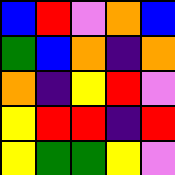[["blue", "red", "violet", "orange", "blue"], ["green", "blue", "orange", "indigo", "orange"], ["orange", "indigo", "yellow", "red", "violet"], ["yellow", "red", "red", "indigo", "red"], ["yellow", "green", "green", "yellow", "violet"]]